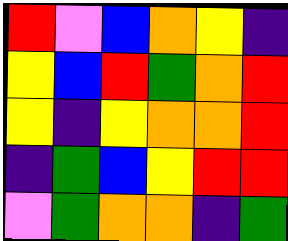[["red", "violet", "blue", "orange", "yellow", "indigo"], ["yellow", "blue", "red", "green", "orange", "red"], ["yellow", "indigo", "yellow", "orange", "orange", "red"], ["indigo", "green", "blue", "yellow", "red", "red"], ["violet", "green", "orange", "orange", "indigo", "green"]]